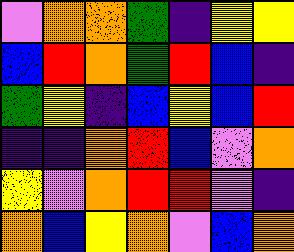[["violet", "orange", "orange", "green", "indigo", "yellow", "yellow"], ["blue", "red", "orange", "green", "red", "blue", "indigo"], ["green", "yellow", "indigo", "blue", "yellow", "blue", "red"], ["indigo", "indigo", "orange", "red", "blue", "violet", "orange"], ["yellow", "violet", "orange", "red", "red", "violet", "indigo"], ["orange", "blue", "yellow", "orange", "violet", "blue", "orange"]]